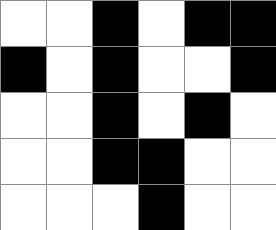[["white", "white", "black", "white", "black", "black"], ["black", "white", "black", "white", "white", "black"], ["white", "white", "black", "white", "black", "white"], ["white", "white", "black", "black", "white", "white"], ["white", "white", "white", "black", "white", "white"]]